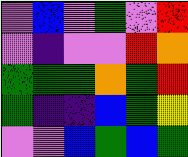[["violet", "blue", "violet", "green", "violet", "red"], ["violet", "indigo", "violet", "violet", "red", "orange"], ["green", "green", "green", "orange", "green", "red"], ["green", "indigo", "indigo", "blue", "green", "yellow"], ["violet", "violet", "blue", "green", "blue", "green"]]